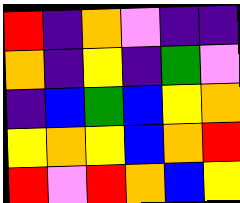[["red", "indigo", "orange", "violet", "indigo", "indigo"], ["orange", "indigo", "yellow", "indigo", "green", "violet"], ["indigo", "blue", "green", "blue", "yellow", "orange"], ["yellow", "orange", "yellow", "blue", "orange", "red"], ["red", "violet", "red", "orange", "blue", "yellow"]]